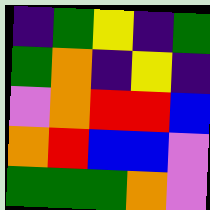[["indigo", "green", "yellow", "indigo", "green"], ["green", "orange", "indigo", "yellow", "indigo"], ["violet", "orange", "red", "red", "blue"], ["orange", "red", "blue", "blue", "violet"], ["green", "green", "green", "orange", "violet"]]